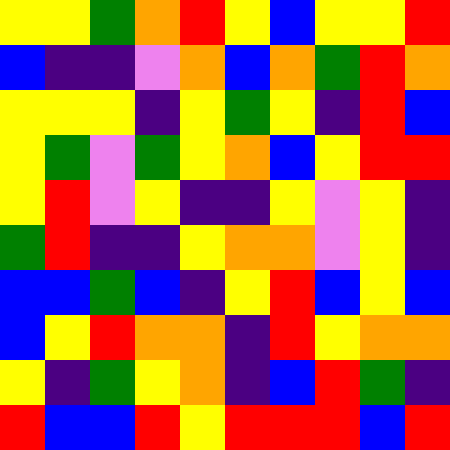[["yellow", "yellow", "green", "orange", "red", "yellow", "blue", "yellow", "yellow", "red"], ["blue", "indigo", "indigo", "violet", "orange", "blue", "orange", "green", "red", "orange"], ["yellow", "yellow", "yellow", "indigo", "yellow", "green", "yellow", "indigo", "red", "blue"], ["yellow", "green", "violet", "green", "yellow", "orange", "blue", "yellow", "red", "red"], ["yellow", "red", "violet", "yellow", "indigo", "indigo", "yellow", "violet", "yellow", "indigo"], ["green", "red", "indigo", "indigo", "yellow", "orange", "orange", "violet", "yellow", "indigo"], ["blue", "blue", "green", "blue", "indigo", "yellow", "red", "blue", "yellow", "blue"], ["blue", "yellow", "red", "orange", "orange", "indigo", "red", "yellow", "orange", "orange"], ["yellow", "indigo", "green", "yellow", "orange", "indigo", "blue", "red", "green", "indigo"], ["red", "blue", "blue", "red", "yellow", "red", "red", "red", "blue", "red"]]